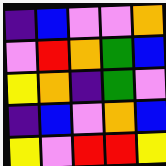[["indigo", "blue", "violet", "violet", "orange"], ["violet", "red", "orange", "green", "blue"], ["yellow", "orange", "indigo", "green", "violet"], ["indigo", "blue", "violet", "orange", "blue"], ["yellow", "violet", "red", "red", "yellow"]]